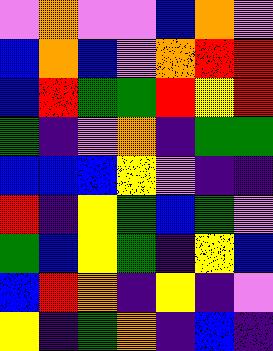[["violet", "orange", "violet", "violet", "blue", "orange", "violet"], ["blue", "orange", "blue", "violet", "orange", "red", "red"], ["blue", "red", "green", "green", "red", "yellow", "red"], ["green", "indigo", "violet", "orange", "indigo", "green", "green"], ["blue", "blue", "blue", "yellow", "violet", "indigo", "indigo"], ["red", "indigo", "yellow", "green", "blue", "green", "violet"], ["green", "blue", "yellow", "green", "indigo", "yellow", "blue"], ["blue", "red", "orange", "indigo", "yellow", "indigo", "violet"], ["yellow", "indigo", "green", "orange", "indigo", "blue", "indigo"]]